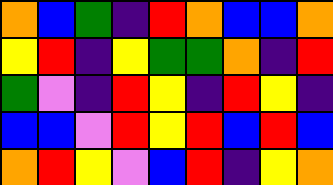[["orange", "blue", "green", "indigo", "red", "orange", "blue", "blue", "orange"], ["yellow", "red", "indigo", "yellow", "green", "green", "orange", "indigo", "red"], ["green", "violet", "indigo", "red", "yellow", "indigo", "red", "yellow", "indigo"], ["blue", "blue", "violet", "red", "yellow", "red", "blue", "red", "blue"], ["orange", "red", "yellow", "violet", "blue", "red", "indigo", "yellow", "orange"]]